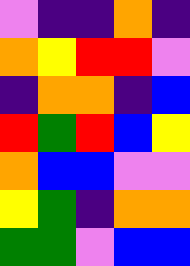[["violet", "indigo", "indigo", "orange", "indigo"], ["orange", "yellow", "red", "red", "violet"], ["indigo", "orange", "orange", "indigo", "blue"], ["red", "green", "red", "blue", "yellow"], ["orange", "blue", "blue", "violet", "violet"], ["yellow", "green", "indigo", "orange", "orange"], ["green", "green", "violet", "blue", "blue"]]